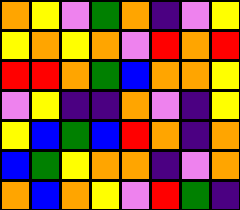[["orange", "yellow", "violet", "green", "orange", "indigo", "violet", "yellow"], ["yellow", "orange", "yellow", "orange", "violet", "red", "orange", "red"], ["red", "red", "orange", "green", "blue", "orange", "orange", "yellow"], ["violet", "yellow", "indigo", "indigo", "orange", "violet", "indigo", "yellow"], ["yellow", "blue", "green", "blue", "red", "orange", "indigo", "orange"], ["blue", "green", "yellow", "orange", "orange", "indigo", "violet", "orange"], ["orange", "blue", "orange", "yellow", "violet", "red", "green", "indigo"]]